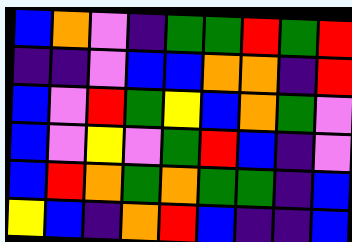[["blue", "orange", "violet", "indigo", "green", "green", "red", "green", "red"], ["indigo", "indigo", "violet", "blue", "blue", "orange", "orange", "indigo", "red"], ["blue", "violet", "red", "green", "yellow", "blue", "orange", "green", "violet"], ["blue", "violet", "yellow", "violet", "green", "red", "blue", "indigo", "violet"], ["blue", "red", "orange", "green", "orange", "green", "green", "indigo", "blue"], ["yellow", "blue", "indigo", "orange", "red", "blue", "indigo", "indigo", "blue"]]